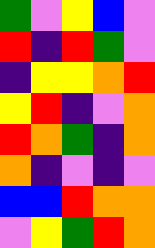[["green", "violet", "yellow", "blue", "violet"], ["red", "indigo", "red", "green", "violet"], ["indigo", "yellow", "yellow", "orange", "red"], ["yellow", "red", "indigo", "violet", "orange"], ["red", "orange", "green", "indigo", "orange"], ["orange", "indigo", "violet", "indigo", "violet"], ["blue", "blue", "red", "orange", "orange"], ["violet", "yellow", "green", "red", "orange"]]